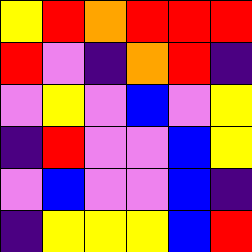[["yellow", "red", "orange", "red", "red", "red"], ["red", "violet", "indigo", "orange", "red", "indigo"], ["violet", "yellow", "violet", "blue", "violet", "yellow"], ["indigo", "red", "violet", "violet", "blue", "yellow"], ["violet", "blue", "violet", "violet", "blue", "indigo"], ["indigo", "yellow", "yellow", "yellow", "blue", "red"]]